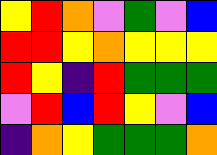[["yellow", "red", "orange", "violet", "green", "violet", "blue"], ["red", "red", "yellow", "orange", "yellow", "yellow", "yellow"], ["red", "yellow", "indigo", "red", "green", "green", "green"], ["violet", "red", "blue", "red", "yellow", "violet", "blue"], ["indigo", "orange", "yellow", "green", "green", "green", "orange"]]